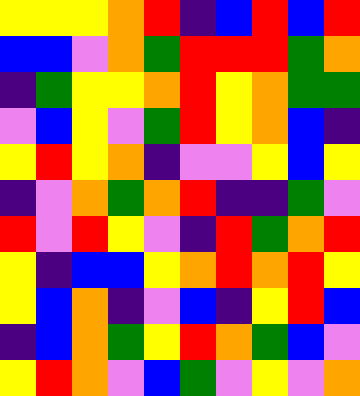[["yellow", "yellow", "yellow", "orange", "red", "indigo", "blue", "red", "blue", "red"], ["blue", "blue", "violet", "orange", "green", "red", "red", "red", "green", "orange"], ["indigo", "green", "yellow", "yellow", "orange", "red", "yellow", "orange", "green", "green"], ["violet", "blue", "yellow", "violet", "green", "red", "yellow", "orange", "blue", "indigo"], ["yellow", "red", "yellow", "orange", "indigo", "violet", "violet", "yellow", "blue", "yellow"], ["indigo", "violet", "orange", "green", "orange", "red", "indigo", "indigo", "green", "violet"], ["red", "violet", "red", "yellow", "violet", "indigo", "red", "green", "orange", "red"], ["yellow", "indigo", "blue", "blue", "yellow", "orange", "red", "orange", "red", "yellow"], ["yellow", "blue", "orange", "indigo", "violet", "blue", "indigo", "yellow", "red", "blue"], ["indigo", "blue", "orange", "green", "yellow", "red", "orange", "green", "blue", "violet"], ["yellow", "red", "orange", "violet", "blue", "green", "violet", "yellow", "violet", "orange"]]